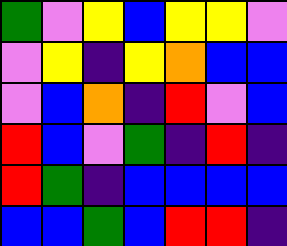[["green", "violet", "yellow", "blue", "yellow", "yellow", "violet"], ["violet", "yellow", "indigo", "yellow", "orange", "blue", "blue"], ["violet", "blue", "orange", "indigo", "red", "violet", "blue"], ["red", "blue", "violet", "green", "indigo", "red", "indigo"], ["red", "green", "indigo", "blue", "blue", "blue", "blue"], ["blue", "blue", "green", "blue", "red", "red", "indigo"]]